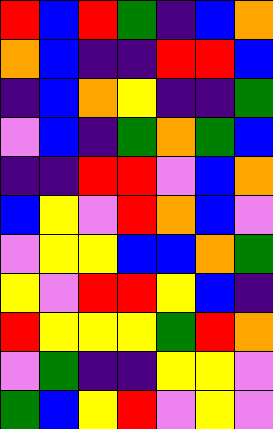[["red", "blue", "red", "green", "indigo", "blue", "orange"], ["orange", "blue", "indigo", "indigo", "red", "red", "blue"], ["indigo", "blue", "orange", "yellow", "indigo", "indigo", "green"], ["violet", "blue", "indigo", "green", "orange", "green", "blue"], ["indigo", "indigo", "red", "red", "violet", "blue", "orange"], ["blue", "yellow", "violet", "red", "orange", "blue", "violet"], ["violet", "yellow", "yellow", "blue", "blue", "orange", "green"], ["yellow", "violet", "red", "red", "yellow", "blue", "indigo"], ["red", "yellow", "yellow", "yellow", "green", "red", "orange"], ["violet", "green", "indigo", "indigo", "yellow", "yellow", "violet"], ["green", "blue", "yellow", "red", "violet", "yellow", "violet"]]